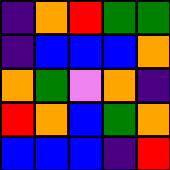[["indigo", "orange", "red", "green", "green"], ["indigo", "blue", "blue", "blue", "orange"], ["orange", "green", "violet", "orange", "indigo"], ["red", "orange", "blue", "green", "orange"], ["blue", "blue", "blue", "indigo", "red"]]